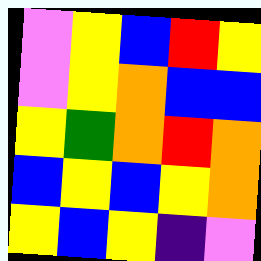[["violet", "yellow", "blue", "red", "yellow"], ["violet", "yellow", "orange", "blue", "blue"], ["yellow", "green", "orange", "red", "orange"], ["blue", "yellow", "blue", "yellow", "orange"], ["yellow", "blue", "yellow", "indigo", "violet"]]